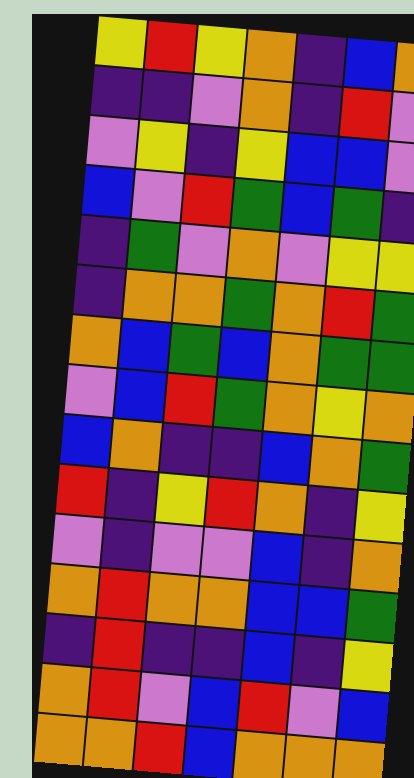[["yellow", "red", "yellow", "orange", "indigo", "blue", "orange"], ["indigo", "indigo", "violet", "orange", "indigo", "red", "violet"], ["violet", "yellow", "indigo", "yellow", "blue", "blue", "violet"], ["blue", "violet", "red", "green", "blue", "green", "indigo"], ["indigo", "green", "violet", "orange", "violet", "yellow", "yellow"], ["indigo", "orange", "orange", "green", "orange", "red", "green"], ["orange", "blue", "green", "blue", "orange", "green", "green"], ["violet", "blue", "red", "green", "orange", "yellow", "orange"], ["blue", "orange", "indigo", "indigo", "blue", "orange", "green"], ["red", "indigo", "yellow", "red", "orange", "indigo", "yellow"], ["violet", "indigo", "violet", "violet", "blue", "indigo", "orange"], ["orange", "red", "orange", "orange", "blue", "blue", "green"], ["indigo", "red", "indigo", "indigo", "blue", "indigo", "yellow"], ["orange", "red", "violet", "blue", "red", "violet", "blue"], ["orange", "orange", "red", "blue", "orange", "orange", "orange"]]